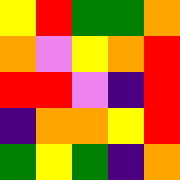[["yellow", "red", "green", "green", "orange"], ["orange", "violet", "yellow", "orange", "red"], ["red", "red", "violet", "indigo", "red"], ["indigo", "orange", "orange", "yellow", "red"], ["green", "yellow", "green", "indigo", "orange"]]